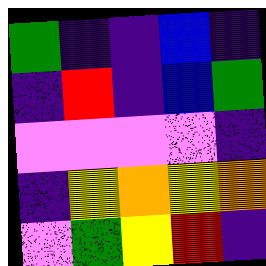[["green", "indigo", "indigo", "blue", "indigo"], ["indigo", "red", "indigo", "blue", "green"], ["violet", "violet", "violet", "violet", "indigo"], ["indigo", "yellow", "orange", "yellow", "orange"], ["violet", "green", "yellow", "red", "indigo"]]